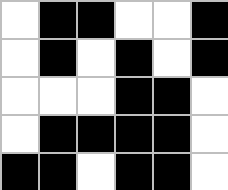[["white", "black", "black", "white", "white", "black"], ["white", "black", "white", "black", "white", "black"], ["white", "white", "white", "black", "black", "white"], ["white", "black", "black", "black", "black", "white"], ["black", "black", "white", "black", "black", "white"]]